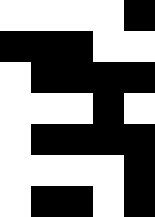[["white", "white", "white", "white", "black"], ["black", "black", "black", "white", "white"], ["white", "black", "black", "black", "black"], ["white", "white", "white", "black", "white"], ["white", "black", "black", "black", "black"], ["white", "white", "white", "white", "black"], ["white", "black", "black", "white", "black"]]